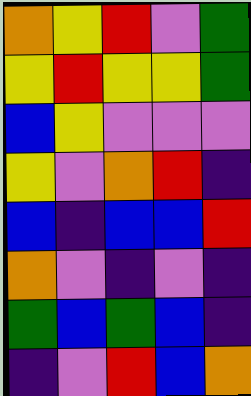[["orange", "yellow", "red", "violet", "green"], ["yellow", "red", "yellow", "yellow", "green"], ["blue", "yellow", "violet", "violet", "violet"], ["yellow", "violet", "orange", "red", "indigo"], ["blue", "indigo", "blue", "blue", "red"], ["orange", "violet", "indigo", "violet", "indigo"], ["green", "blue", "green", "blue", "indigo"], ["indigo", "violet", "red", "blue", "orange"]]